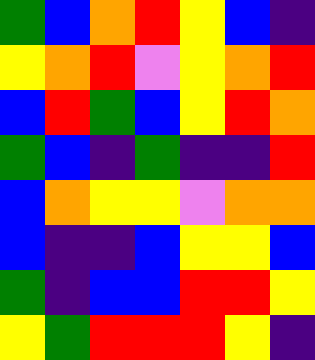[["green", "blue", "orange", "red", "yellow", "blue", "indigo"], ["yellow", "orange", "red", "violet", "yellow", "orange", "red"], ["blue", "red", "green", "blue", "yellow", "red", "orange"], ["green", "blue", "indigo", "green", "indigo", "indigo", "red"], ["blue", "orange", "yellow", "yellow", "violet", "orange", "orange"], ["blue", "indigo", "indigo", "blue", "yellow", "yellow", "blue"], ["green", "indigo", "blue", "blue", "red", "red", "yellow"], ["yellow", "green", "red", "red", "red", "yellow", "indigo"]]